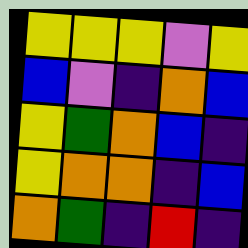[["yellow", "yellow", "yellow", "violet", "yellow"], ["blue", "violet", "indigo", "orange", "blue"], ["yellow", "green", "orange", "blue", "indigo"], ["yellow", "orange", "orange", "indigo", "blue"], ["orange", "green", "indigo", "red", "indigo"]]